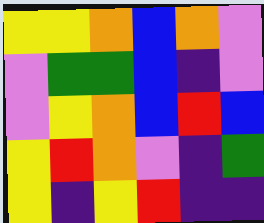[["yellow", "yellow", "orange", "blue", "orange", "violet"], ["violet", "green", "green", "blue", "indigo", "violet"], ["violet", "yellow", "orange", "blue", "red", "blue"], ["yellow", "red", "orange", "violet", "indigo", "green"], ["yellow", "indigo", "yellow", "red", "indigo", "indigo"]]